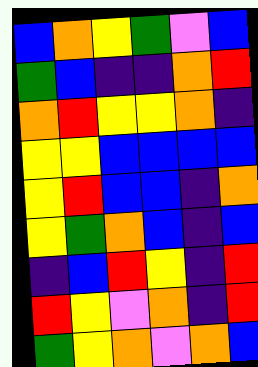[["blue", "orange", "yellow", "green", "violet", "blue"], ["green", "blue", "indigo", "indigo", "orange", "red"], ["orange", "red", "yellow", "yellow", "orange", "indigo"], ["yellow", "yellow", "blue", "blue", "blue", "blue"], ["yellow", "red", "blue", "blue", "indigo", "orange"], ["yellow", "green", "orange", "blue", "indigo", "blue"], ["indigo", "blue", "red", "yellow", "indigo", "red"], ["red", "yellow", "violet", "orange", "indigo", "red"], ["green", "yellow", "orange", "violet", "orange", "blue"]]